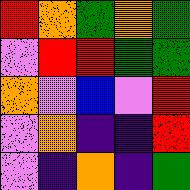[["red", "orange", "green", "orange", "green"], ["violet", "red", "red", "green", "green"], ["orange", "violet", "blue", "violet", "red"], ["violet", "orange", "indigo", "indigo", "red"], ["violet", "indigo", "orange", "indigo", "green"]]